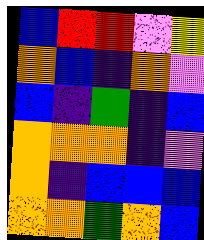[["blue", "red", "red", "violet", "yellow"], ["orange", "blue", "indigo", "orange", "violet"], ["blue", "indigo", "green", "indigo", "blue"], ["orange", "orange", "orange", "indigo", "violet"], ["orange", "indigo", "blue", "blue", "blue"], ["orange", "orange", "green", "orange", "blue"]]